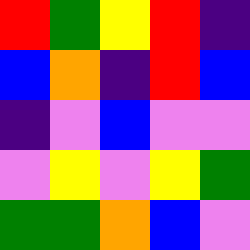[["red", "green", "yellow", "red", "indigo"], ["blue", "orange", "indigo", "red", "blue"], ["indigo", "violet", "blue", "violet", "violet"], ["violet", "yellow", "violet", "yellow", "green"], ["green", "green", "orange", "blue", "violet"]]